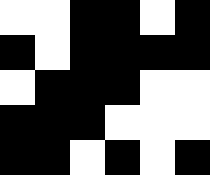[["white", "white", "black", "black", "white", "black"], ["black", "white", "black", "black", "black", "black"], ["white", "black", "black", "black", "white", "white"], ["black", "black", "black", "white", "white", "white"], ["black", "black", "white", "black", "white", "black"]]